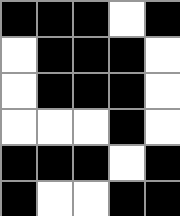[["black", "black", "black", "white", "black"], ["white", "black", "black", "black", "white"], ["white", "black", "black", "black", "white"], ["white", "white", "white", "black", "white"], ["black", "black", "black", "white", "black"], ["black", "white", "white", "black", "black"]]